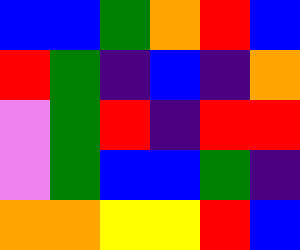[["blue", "blue", "green", "orange", "red", "blue"], ["red", "green", "indigo", "blue", "indigo", "orange"], ["violet", "green", "red", "indigo", "red", "red"], ["violet", "green", "blue", "blue", "green", "indigo"], ["orange", "orange", "yellow", "yellow", "red", "blue"]]